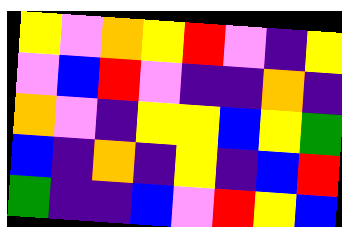[["yellow", "violet", "orange", "yellow", "red", "violet", "indigo", "yellow"], ["violet", "blue", "red", "violet", "indigo", "indigo", "orange", "indigo"], ["orange", "violet", "indigo", "yellow", "yellow", "blue", "yellow", "green"], ["blue", "indigo", "orange", "indigo", "yellow", "indigo", "blue", "red"], ["green", "indigo", "indigo", "blue", "violet", "red", "yellow", "blue"]]